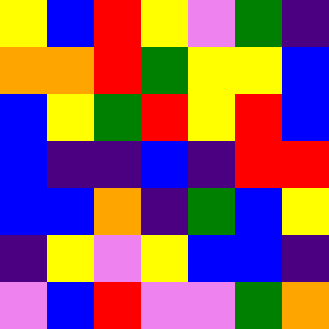[["yellow", "blue", "red", "yellow", "violet", "green", "indigo"], ["orange", "orange", "red", "green", "yellow", "yellow", "blue"], ["blue", "yellow", "green", "red", "yellow", "red", "blue"], ["blue", "indigo", "indigo", "blue", "indigo", "red", "red"], ["blue", "blue", "orange", "indigo", "green", "blue", "yellow"], ["indigo", "yellow", "violet", "yellow", "blue", "blue", "indigo"], ["violet", "blue", "red", "violet", "violet", "green", "orange"]]